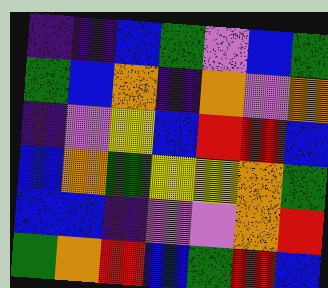[["indigo", "indigo", "blue", "green", "violet", "blue", "green"], ["green", "blue", "orange", "indigo", "orange", "violet", "orange"], ["indigo", "violet", "yellow", "blue", "red", "red", "blue"], ["blue", "orange", "green", "yellow", "yellow", "orange", "green"], ["blue", "blue", "indigo", "violet", "violet", "orange", "red"], ["green", "orange", "red", "blue", "green", "red", "blue"]]